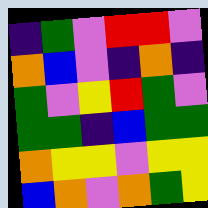[["indigo", "green", "violet", "red", "red", "violet"], ["orange", "blue", "violet", "indigo", "orange", "indigo"], ["green", "violet", "yellow", "red", "green", "violet"], ["green", "green", "indigo", "blue", "green", "green"], ["orange", "yellow", "yellow", "violet", "yellow", "yellow"], ["blue", "orange", "violet", "orange", "green", "yellow"]]